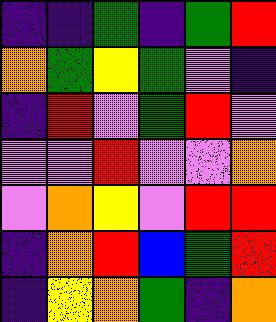[["indigo", "indigo", "green", "indigo", "green", "red"], ["orange", "green", "yellow", "green", "violet", "indigo"], ["indigo", "red", "violet", "green", "red", "violet"], ["violet", "violet", "red", "violet", "violet", "orange"], ["violet", "orange", "yellow", "violet", "red", "red"], ["indigo", "orange", "red", "blue", "green", "red"], ["indigo", "yellow", "orange", "green", "indigo", "orange"]]